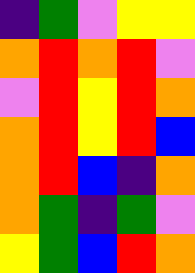[["indigo", "green", "violet", "yellow", "yellow"], ["orange", "red", "orange", "red", "violet"], ["violet", "red", "yellow", "red", "orange"], ["orange", "red", "yellow", "red", "blue"], ["orange", "red", "blue", "indigo", "orange"], ["orange", "green", "indigo", "green", "violet"], ["yellow", "green", "blue", "red", "orange"]]